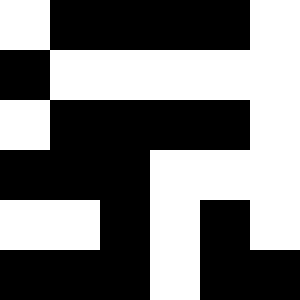[["white", "black", "black", "black", "black", "white"], ["black", "white", "white", "white", "white", "white"], ["white", "black", "black", "black", "black", "white"], ["black", "black", "black", "white", "white", "white"], ["white", "white", "black", "white", "black", "white"], ["black", "black", "black", "white", "black", "black"]]